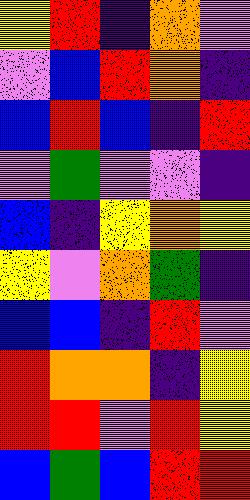[["yellow", "red", "indigo", "orange", "violet"], ["violet", "blue", "red", "orange", "indigo"], ["blue", "red", "blue", "indigo", "red"], ["violet", "green", "violet", "violet", "indigo"], ["blue", "indigo", "yellow", "orange", "yellow"], ["yellow", "violet", "orange", "green", "indigo"], ["blue", "blue", "indigo", "red", "violet"], ["red", "orange", "orange", "indigo", "yellow"], ["red", "red", "violet", "red", "yellow"], ["blue", "green", "blue", "red", "red"]]